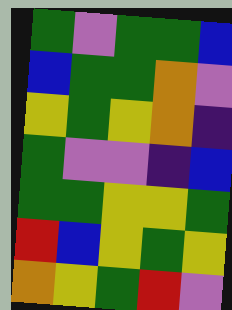[["green", "violet", "green", "green", "blue"], ["blue", "green", "green", "orange", "violet"], ["yellow", "green", "yellow", "orange", "indigo"], ["green", "violet", "violet", "indigo", "blue"], ["green", "green", "yellow", "yellow", "green"], ["red", "blue", "yellow", "green", "yellow"], ["orange", "yellow", "green", "red", "violet"]]